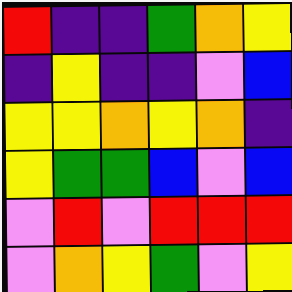[["red", "indigo", "indigo", "green", "orange", "yellow"], ["indigo", "yellow", "indigo", "indigo", "violet", "blue"], ["yellow", "yellow", "orange", "yellow", "orange", "indigo"], ["yellow", "green", "green", "blue", "violet", "blue"], ["violet", "red", "violet", "red", "red", "red"], ["violet", "orange", "yellow", "green", "violet", "yellow"]]